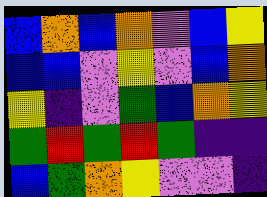[["blue", "orange", "blue", "orange", "violet", "blue", "yellow"], ["blue", "blue", "violet", "yellow", "violet", "blue", "orange"], ["yellow", "indigo", "violet", "green", "blue", "orange", "yellow"], ["green", "red", "green", "red", "green", "indigo", "indigo"], ["blue", "green", "orange", "yellow", "violet", "violet", "indigo"]]